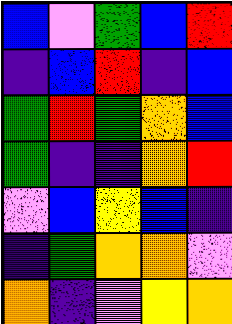[["blue", "violet", "green", "blue", "red"], ["indigo", "blue", "red", "indigo", "blue"], ["green", "red", "green", "orange", "blue"], ["green", "indigo", "indigo", "orange", "red"], ["violet", "blue", "yellow", "blue", "indigo"], ["indigo", "green", "orange", "orange", "violet"], ["orange", "indigo", "violet", "yellow", "orange"]]